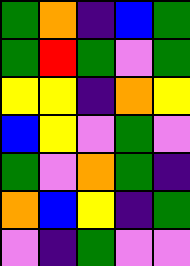[["green", "orange", "indigo", "blue", "green"], ["green", "red", "green", "violet", "green"], ["yellow", "yellow", "indigo", "orange", "yellow"], ["blue", "yellow", "violet", "green", "violet"], ["green", "violet", "orange", "green", "indigo"], ["orange", "blue", "yellow", "indigo", "green"], ["violet", "indigo", "green", "violet", "violet"]]